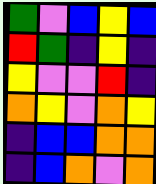[["green", "violet", "blue", "yellow", "blue"], ["red", "green", "indigo", "yellow", "indigo"], ["yellow", "violet", "violet", "red", "indigo"], ["orange", "yellow", "violet", "orange", "yellow"], ["indigo", "blue", "blue", "orange", "orange"], ["indigo", "blue", "orange", "violet", "orange"]]